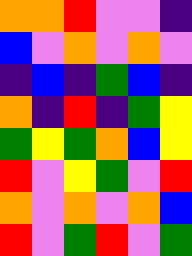[["orange", "orange", "red", "violet", "violet", "indigo"], ["blue", "violet", "orange", "violet", "orange", "violet"], ["indigo", "blue", "indigo", "green", "blue", "indigo"], ["orange", "indigo", "red", "indigo", "green", "yellow"], ["green", "yellow", "green", "orange", "blue", "yellow"], ["red", "violet", "yellow", "green", "violet", "red"], ["orange", "violet", "orange", "violet", "orange", "blue"], ["red", "violet", "green", "red", "violet", "green"]]